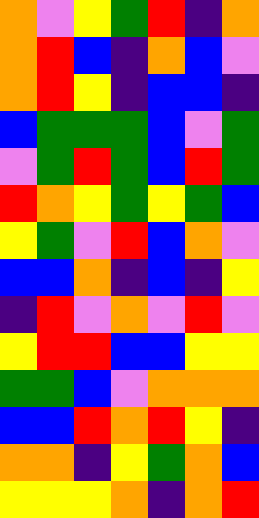[["orange", "violet", "yellow", "green", "red", "indigo", "orange"], ["orange", "red", "blue", "indigo", "orange", "blue", "violet"], ["orange", "red", "yellow", "indigo", "blue", "blue", "indigo"], ["blue", "green", "green", "green", "blue", "violet", "green"], ["violet", "green", "red", "green", "blue", "red", "green"], ["red", "orange", "yellow", "green", "yellow", "green", "blue"], ["yellow", "green", "violet", "red", "blue", "orange", "violet"], ["blue", "blue", "orange", "indigo", "blue", "indigo", "yellow"], ["indigo", "red", "violet", "orange", "violet", "red", "violet"], ["yellow", "red", "red", "blue", "blue", "yellow", "yellow"], ["green", "green", "blue", "violet", "orange", "orange", "orange"], ["blue", "blue", "red", "orange", "red", "yellow", "indigo"], ["orange", "orange", "indigo", "yellow", "green", "orange", "blue"], ["yellow", "yellow", "yellow", "orange", "indigo", "orange", "red"]]